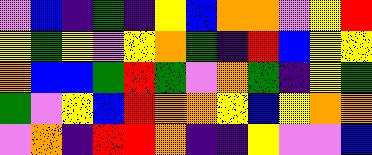[["violet", "blue", "indigo", "green", "indigo", "yellow", "blue", "orange", "orange", "violet", "yellow", "red"], ["yellow", "green", "yellow", "violet", "yellow", "orange", "green", "indigo", "red", "blue", "yellow", "yellow"], ["orange", "blue", "blue", "green", "red", "green", "violet", "orange", "green", "indigo", "yellow", "green"], ["green", "violet", "yellow", "blue", "red", "orange", "orange", "yellow", "blue", "yellow", "orange", "orange"], ["violet", "orange", "indigo", "red", "red", "orange", "indigo", "indigo", "yellow", "violet", "violet", "blue"]]